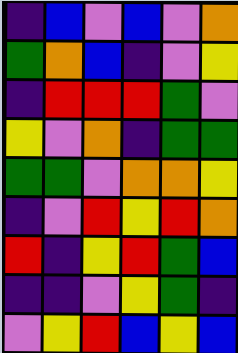[["indigo", "blue", "violet", "blue", "violet", "orange"], ["green", "orange", "blue", "indigo", "violet", "yellow"], ["indigo", "red", "red", "red", "green", "violet"], ["yellow", "violet", "orange", "indigo", "green", "green"], ["green", "green", "violet", "orange", "orange", "yellow"], ["indigo", "violet", "red", "yellow", "red", "orange"], ["red", "indigo", "yellow", "red", "green", "blue"], ["indigo", "indigo", "violet", "yellow", "green", "indigo"], ["violet", "yellow", "red", "blue", "yellow", "blue"]]